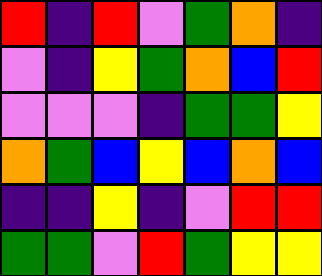[["red", "indigo", "red", "violet", "green", "orange", "indigo"], ["violet", "indigo", "yellow", "green", "orange", "blue", "red"], ["violet", "violet", "violet", "indigo", "green", "green", "yellow"], ["orange", "green", "blue", "yellow", "blue", "orange", "blue"], ["indigo", "indigo", "yellow", "indigo", "violet", "red", "red"], ["green", "green", "violet", "red", "green", "yellow", "yellow"]]